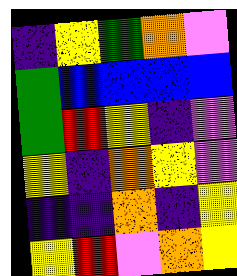[["indigo", "yellow", "green", "orange", "violet"], ["green", "blue", "blue", "blue", "blue"], ["green", "red", "yellow", "indigo", "violet"], ["yellow", "indigo", "orange", "yellow", "violet"], ["indigo", "indigo", "orange", "indigo", "yellow"], ["yellow", "red", "violet", "orange", "yellow"]]